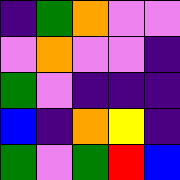[["indigo", "green", "orange", "violet", "violet"], ["violet", "orange", "violet", "violet", "indigo"], ["green", "violet", "indigo", "indigo", "indigo"], ["blue", "indigo", "orange", "yellow", "indigo"], ["green", "violet", "green", "red", "blue"]]